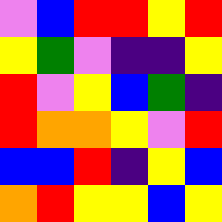[["violet", "blue", "red", "red", "yellow", "red"], ["yellow", "green", "violet", "indigo", "indigo", "yellow"], ["red", "violet", "yellow", "blue", "green", "indigo"], ["red", "orange", "orange", "yellow", "violet", "red"], ["blue", "blue", "red", "indigo", "yellow", "blue"], ["orange", "red", "yellow", "yellow", "blue", "yellow"]]